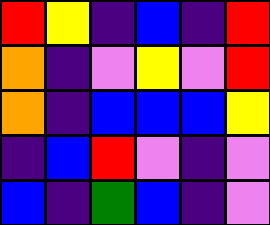[["red", "yellow", "indigo", "blue", "indigo", "red"], ["orange", "indigo", "violet", "yellow", "violet", "red"], ["orange", "indigo", "blue", "blue", "blue", "yellow"], ["indigo", "blue", "red", "violet", "indigo", "violet"], ["blue", "indigo", "green", "blue", "indigo", "violet"]]